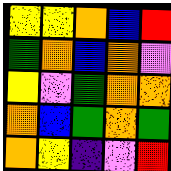[["yellow", "yellow", "orange", "blue", "red"], ["green", "orange", "blue", "orange", "violet"], ["yellow", "violet", "green", "orange", "orange"], ["orange", "blue", "green", "orange", "green"], ["orange", "yellow", "indigo", "violet", "red"]]